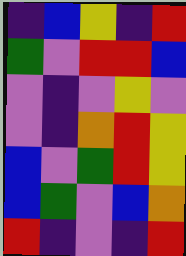[["indigo", "blue", "yellow", "indigo", "red"], ["green", "violet", "red", "red", "blue"], ["violet", "indigo", "violet", "yellow", "violet"], ["violet", "indigo", "orange", "red", "yellow"], ["blue", "violet", "green", "red", "yellow"], ["blue", "green", "violet", "blue", "orange"], ["red", "indigo", "violet", "indigo", "red"]]